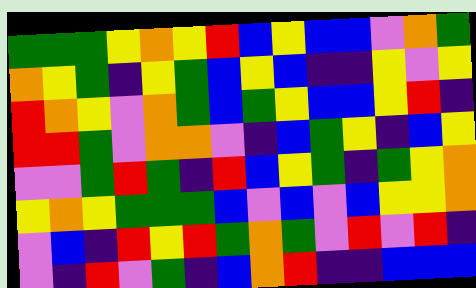[["green", "green", "green", "yellow", "orange", "yellow", "red", "blue", "yellow", "blue", "blue", "violet", "orange", "green"], ["orange", "yellow", "green", "indigo", "yellow", "green", "blue", "yellow", "blue", "indigo", "indigo", "yellow", "violet", "yellow"], ["red", "orange", "yellow", "violet", "orange", "green", "blue", "green", "yellow", "blue", "blue", "yellow", "red", "indigo"], ["red", "red", "green", "violet", "orange", "orange", "violet", "indigo", "blue", "green", "yellow", "indigo", "blue", "yellow"], ["violet", "violet", "green", "red", "green", "indigo", "red", "blue", "yellow", "green", "indigo", "green", "yellow", "orange"], ["yellow", "orange", "yellow", "green", "green", "green", "blue", "violet", "blue", "violet", "blue", "yellow", "yellow", "orange"], ["violet", "blue", "indigo", "red", "yellow", "red", "green", "orange", "green", "violet", "red", "violet", "red", "indigo"], ["violet", "indigo", "red", "violet", "green", "indigo", "blue", "orange", "red", "indigo", "indigo", "blue", "blue", "blue"]]